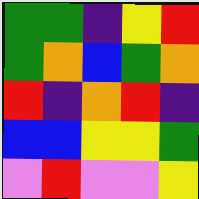[["green", "green", "indigo", "yellow", "red"], ["green", "orange", "blue", "green", "orange"], ["red", "indigo", "orange", "red", "indigo"], ["blue", "blue", "yellow", "yellow", "green"], ["violet", "red", "violet", "violet", "yellow"]]